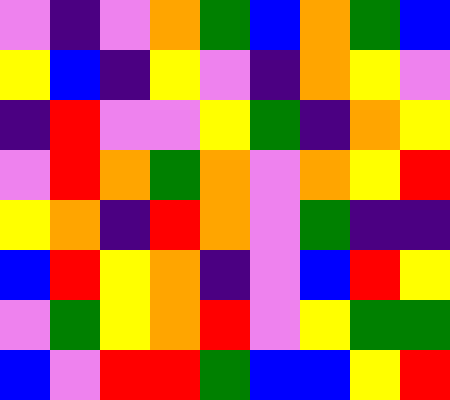[["violet", "indigo", "violet", "orange", "green", "blue", "orange", "green", "blue"], ["yellow", "blue", "indigo", "yellow", "violet", "indigo", "orange", "yellow", "violet"], ["indigo", "red", "violet", "violet", "yellow", "green", "indigo", "orange", "yellow"], ["violet", "red", "orange", "green", "orange", "violet", "orange", "yellow", "red"], ["yellow", "orange", "indigo", "red", "orange", "violet", "green", "indigo", "indigo"], ["blue", "red", "yellow", "orange", "indigo", "violet", "blue", "red", "yellow"], ["violet", "green", "yellow", "orange", "red", "violet", "yellow", "green", "green"], ["blue", "violet", "red", "red", "green", "blue", "blue", "yellow", "red"]]